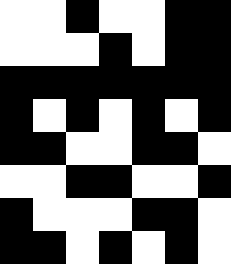[["white", "white", "black", "white", "white", "black", "black"], ["white", "white", "white", "black", "white", "black", "black"], ["black", "black", "black", "black", "black", "black", "black"], ["black", "white", "black", "white", "black", "white", "black"], ["black", "black", "white", "white", "black", "black", "white"], ["white", "white", "black", "black", "white", "white", "black"], ["black", "white", "white", "white", "black", "black", "white"], ["black", "black", "white", "black", "white", "black", "white"]]